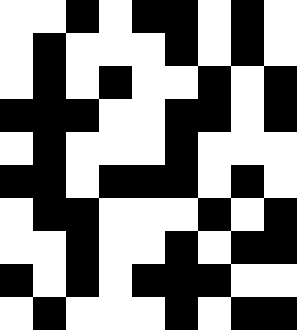[["white", "white", "black", "white", "black", "black", "white", "black", "white"], ["white", "black", "white", "white", "white", "black", "white", "black", "white"], ["white", "black", "white", "black", "white", "white", "black", "white", "black"], ["black", "black", "black", "white", "white", "black", "black", "white", "black"], ["white", "black", "white", "white", "white", "black", "white", "white", "white"], ["black", "black", "white", "black", "black", "black", "white", "black", "white"], ["white", "black", "black", "white", "white", "white", "black", "white", "black"], ["white", "white", "black", "white", "white", "black", "white", "black", "black"], ["black", "white", "black", "white", "black", "black", "black", "white", "white"], ["white", "black", "white", "white", "white", "black", "white", "black", "black"]]